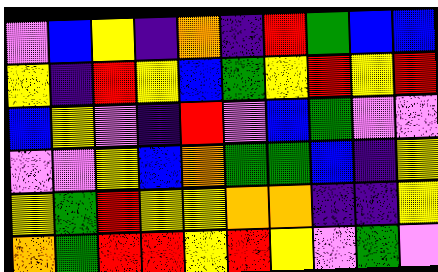[["violet", "blue", "yellow", "indigo", "orange", "indigo", "red", "green", "blue", "blue"], ["yellow", "indigo", "red", "yellow", "blue", "green", "yellow", "red", "yellow", "red"], ["blue", "yellow", "violet", "indigo", "red", "violet", "blue", "green", "violet", "violet"], ["violet", "violet", "yellow", "blue", "orange", "green", "green", "blue", "indigo", "yellow"], ["yellow", "green", "red", "yellow", "yellow", "orange", "orange", "indigo", "indigo", "yellow"], ["orange", "green", "red", "red", "yellow", "red", "yellow", "violet", "green", "violet"]]